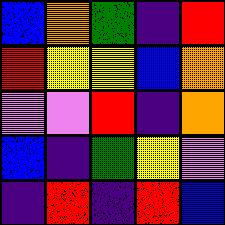[["blue", "orange", "green", "indigo", "red"], ["red", "yellow", "yellow", "blue", "orange"], ["violet", "violet", "red", "indigo", "orange"], ["blue", "indigo", "green", "yellow", "violet"], ["indigo", "red", "indigo", "red", "blue"]]